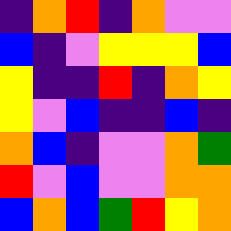[["indigo", "orange", "red", "indigo", "orange", "violet", "violet"], ["blue", "indigo", "violet", "yellow", "yellow", "yellow", "blue"], ["yellow", "indigo", "indigo", "red", "indigo", "orange", "yellow"], ["yellow", "violet", "blue", "indigo", "indigo", "blue", "indigo"], ["orange", "blue", "indigo", "violet", "violet", "orange", "green"], ["red", "violet", "blue", "violet", "violet", "orange", "orange"], ["blue", "orange", "blue", "green", "red", "yellow", "orange"]]